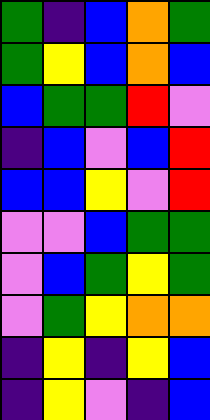[["green", "indigo", "blue", "orange", "green"], ["green", "yellow", "blue", "orange", "blue"], ["blue", "green", "green", "red", "violet"], ["indigo", "blue", "violet", "blue", "red"], ["blue", "blue", "yellow", "violet", "red"], ["violet", "violet", "blue", "green", "green"], ["violet", "blue", "green", "yellow", "green"], ["violet", "green", "yellow", "orange", "orange"], ["indigo", "yellow", "indigo", "yellow", "blue"], ["indigo", "yellow", "violet", "indigo", "blue"]]